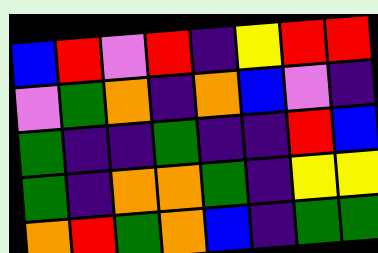[["blue", "red", "violet", "red", "indigo", "yellow", "red", "red"], ["violet", "green", "orange", "indigo", "orange", "blue", "violet", "indigo"], ["green", "indigo", "indigo", "green", "indigo", "indigo", "red", "blue"], ["green", "indigo", "orange", "orange", "green", "indigo", "yellow", "yellow"], ["orange", "red", "green", "orange", "blue", "indigo", "green", "green"]]